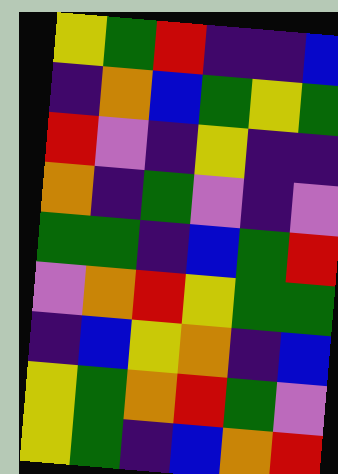[["yellow", "green", "red", "indigo", "indigo", "blue"], ["indigo", "orange", "blue", "green", "yellow", "green"], ["red", "violet", "indigo", "yellow", "indigo", "indigo"], ["orange", "indigo", "green", "violet", "indigo", "violet"], ["green", "green", "indigo", "blue", "green", "red"], ["violet", "orange", "red", "yellow", "green", "green"], ["indigo", "blue", "yellow", "orange", "indigo", "blue"], ["yellow", "green", "orange", "red", "green", "violet"], ["yellow", "green", "indigo", "blue", "orange", "red"]]